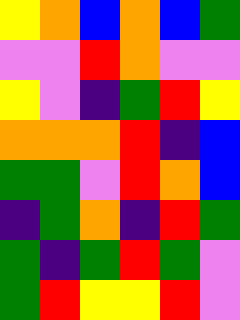[["yellow", "orange", "blue", "orange", "blue", "green"], ["violet", "violet", "red", "orange", "violet", "violet"], ["yellow", "violet", "indigo", "green", "red", "yellow"], ["orange", "orange", "orange", "red", "indigo", "blue"], ["green", "green", "violet", "red", "orange", "blue"], ["indigo", "green", "orange", "indigo", "red", "green"], ["green", "indigo", "green", "red", "green", "violet"], ["green", "red", "yellow", "yellow", "red", "violet"]]